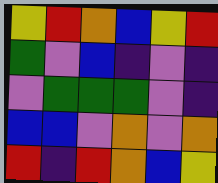[["yellow", "red", "orange", "blue", "yellow", "red"], ["green", "violet", "blue", "indigo", "violet", "indigo"], ["violet", "green", "green", "green", "violet", "indigo"], ["blue", "blue", "violet", "orange", "violet", "orange"], ["red", "indigo", "red", "orange", "blue", "yellow"]]